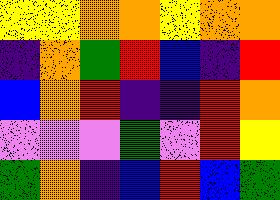[["yellow", "yellow", "orange", "orange", "yellow", "orange", "orange"], ["indigo", "orange", "green", "red", "blue", "indigo", "red"], ["blue", "orange", "red", "indigo", "indigo", "red", "orange"], ["violet", "violet", "violet", "green", "violet", "red", "yellow"], ["green", "orange", "indigo", "blue", "red", "blue", "green"]]